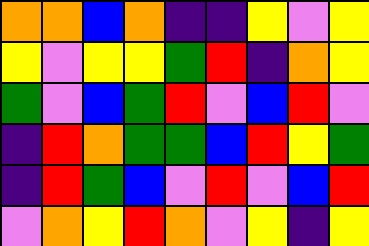[["orange", "orange", "blue", "orange", "indigo", "indigo", "yellow", "violet", "yellow"], ["yellow", "violet", "yellow", "yellow", "green", "red", "indigo", "orange", "yellow"], ["green", "violet", "blue", "green", "red", "violet", "blue", "red", "violet"], ["indigo", "red", "orange", "green", "green", "blue", "red", "yellow", "green"], ["indigo", "red", "green", "blue", "violet", "red", "violet", "blue", "red"], ["violet", "orange", "yellow", "red", "orange", "violet", "yellow", "indigo", "yellow"]]